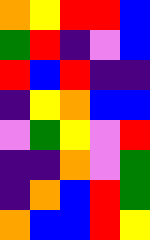[["orange", "yellow", "red", "red", "blue"], ["green", "red", "indigo", "violet", "blue"], ["red", "blue", "red", "indigo", "indigo"], ["indigo", "yellow", "orange", "blue", "blue"], ["violet", "green", "yellow", "violet", "red"], ["indigo", "indigo", "orange", "violet", "green"], ["indigo", "orange", "blue", "red", "green"], ["orange", "blue", "blue", "red", "yellow"]]